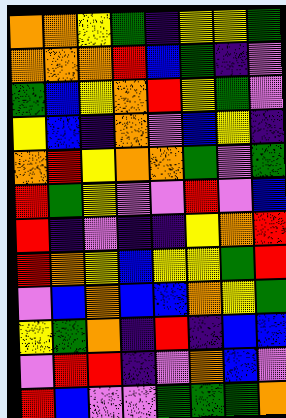[["orange", "orange", "yellow", "green", "indigo", "yellow", "yellow", "green"], ["orange", "orange", "orange", "red", "blue", "green", "indigo", "violet"], ["green", "blue", "yellow", "orange", "red", "yellow", "green", "violet"], ["yellow", "blue", "indigo", "orange", "violet", "blue", "yellow", "indigo"], ["orange", "red", "yellow", "orange", "orange", "green", "violet", "green"], ["red", "green", "yellow", "violet", "violet", "red", "violet", "blue"], ["red", "indigo", "violet", "indigo", "indigo", "yellow", "orange", "red"], ["red", "orange", "yellow", "blue", "yellow", "yellow", "green", "red"], ["violet", "blue", "orange", "blue", "blue", "orange", "yellow", "green"], ["yellow", "green", "orange", "indigo", "red", "indigo", "blue", "blue"], ["violet", "red", "red", "indigo", "violet", "orange", "blue", "violet"], ["red", "blue", "violet", "violet", "green", "green", "green", "orange"]]